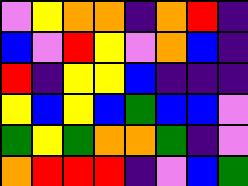[["violet", "yellow", "orange", "orange", "indigo", "orange", "red", "indigo"], ["blue", "violet", "red", "yellow", "violet", "orange", "blue", "indigo"], ["red", "indigo", "yellow", "yellow", "blue", "indigo", "indigo", "indigo"], ["yellow", "blue", "yellow", "blue", "green", "blue", "blue", "violet"], ["green", "yellow", "green", "orange", "orange", "green", "indigo", "violet"], ["orange", "red", "red", "red", "indigo", "violet", "blue", "green"]]